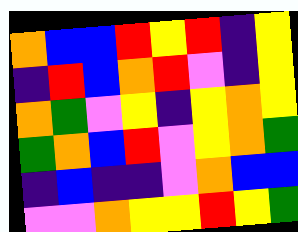[["orange", "blue", "blue", "red", "yellow", "red", "indigo", "yellow"], ["indigo", "red", "blue", "orange", "red", "violet", "indigo", "yellow"], ["orange", "green", "violet", "yellow", "indigo", "yellow", "orange", "yellow"], ["green", "orange", "blue", "red", "violet", "yellow", "orange", "green"], ["indigo", "blue", "indigo", "indigo", "violet", "orange", "blue", "blue"], ["violet", "violet", "orange", "yellow", "yellow", "red", "yellow", "green"]]